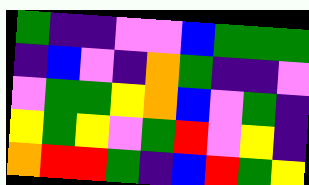[["green", "indigo", "indigo", "violet", "violet", "blue", "green", "green", "green"], ["indigo", "blue", "violet", "indigo", "orange", "green", "indigo", "indigo", "violet"], ["violet", "green", "green", "yellow", "orange", "blue", "violet", "green", "indigo"], ["yellow", "green", "yellow", "violet", "green", "red", "violet", "yellow", "indigo"], ["orange", "red", "red", "green", "indigo", "blue", "red", "green", "yellow"]]